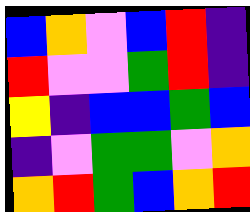[["blue", "orange", "violet", "blue", "red", "indigo"], ["red", "violet", "violet", "green", "red", "indigo"], ["yellow", "indigo", "blue", "blue", "green", "blue"], ["indigo", "violet", "green", "green", "violet", "orange"], ["orange", "red", "green", "blue", "orange", "red"]]